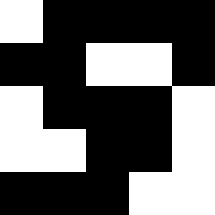[["white", "black", "black", "black", "black"], ["black", "black", "white", "white", "black"], ["white", "black", "black", "black", "white"], ["white", "white", "black", "black", "white"], ["black", "black", "black", "white", "white"]]